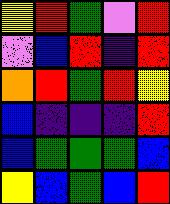[["yellow", "red", "green", "violet", "red"], ["violet", "blue", "red", "indigo", "red"], ["orange", "red", "green", "red", "yellow"], ["blue", "indigo", "indigo", "indigo", "red"], ["blue", "green", "green", "green", "blue"], ["yellow", "blue", "green", "blue", "red"]]